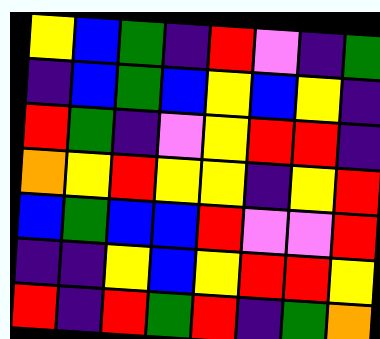[["yellow", "blue", "green", "indigo", "red", "violet", "indigo", "green"], ["indigo", "blue", "green", "blue", "yellow", "blue", "yellow", "indigo"], ["red", "green", "indigo", "violet", "yellow", "red", "red", "indigo"], ["orange", "yellow", "red", "yellow", "yellow", "indigo", "yellow", "red"], ["blue", "green", "blue", "blue", "red", "violet", "violet", "red"], ["indigo", "indigo", "yellow", "blue", "yellow", "red", "red", "yellow"], ["red", "indigo", "red", "green", "red", "indigo", "green", "orange"]]